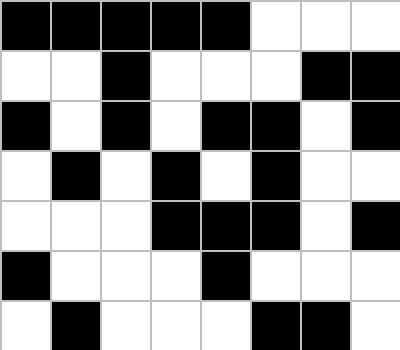[["black", "black", "black", "black", "black", "white", "white", "white"], ["white", "white", "black", "white", "white", "white", "black", "black"], ["black", "white", "black", "white", "black", "black", "white", "black"], ["white", "black", "white", "black", "white", "black", "white", "white"], ["white", "white", "white", "black", "black", "black", "white", "black"], ["black", "white", "white", "white", "black", "white", "white", "white"], ["white", "black", "white", "white", "white", "black", "black", "white"]]